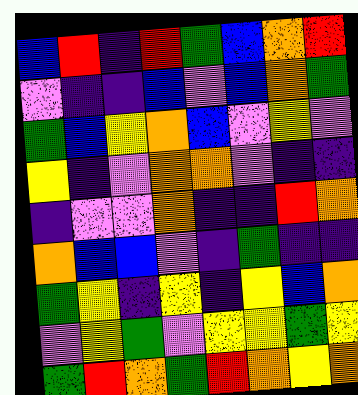[["blue", "red", "indigo", "red", "green", "blue", "orange", "red"], ["violet", "indigo", "indigo", "blue", "violet", "blue", "orange", "green"], ["green", "blue", "yellow", "orange", "blue", "violet", "yellow", "violet"], ["yellow", "indigo", "violet", "orange", "orange", "violet", "indigo", "indigo"], ["indigo", "violet", "violet", "orange", "indigo", "indigo", "red", "orange"], ["orange", "blue", "blue", "violet", "indigo", "green", "indigo", "indigo"], ["green", "yellow", "indigo", "yellow", "indigo", "yellow", "blue", "orange"], ["violet", "yellow", "green", "violet", "yellow", "yellow", "green", "yellow"], ["green", "red", "orange", "green", "red", "orange", "yellow", "orange"]]